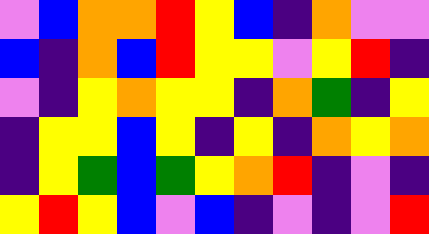[["violet", "blue", "orange", "orange", "red", "yellow", "blue", "indigo", "orange", "violet", "violet"], ["blue", "indigo", "orange", "blue", "red", "yellow", "yellow", "violet", "yellow", "red", "indigo"], ["violet", "indigo", "yellow", "orange", "yellow", "yellow", "indigo", "orange", "green", "indigo", "yellow"], ["indigo", "yellow", "yellow", "blue", "yellow", "indigo", "yellow", "indigo", "orange", "yellow", "orange"], ["indigo", "yellow", "green", "blue", "green", "yellow", "orange", "red", "indigo", "violet", "indigo"], ["yellow", "red", "yellow", "blue", "violet", "blue", "indigo", "violet", "indigo", "violet", "red"]]